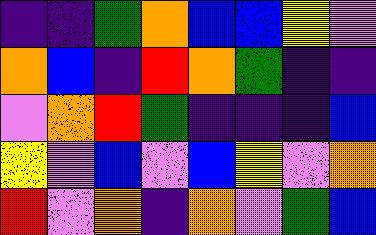[["indigo", "indigo", "green", "orange", "blue", "blue", "yellow", "violet"], ["orange", "blue", "indigo", "red", "orange", "green", "indigo", "indigo"], ["violet", "orange", "red", "green", "indigo", "indigo", "indigo", "blue"], ["yellow", "violet", "blue", "violet", "blue", "yellow", "violet", "orange"], ["red", "violet", "orange", "indigo", "orange", "violet", "green", "blue"]]